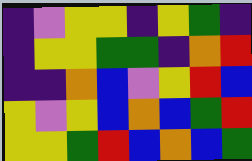[["indigo", "violet", "yellow", "yellow", "indigo", "yellow", "green", "indigo"], ["indigo", "yellow", "yellow", "green", "green", "indigo", "orange", "red"], ["indigo", "indigo", "orange", "blue", "violet", "yellow", "red", "blue"], ["yellow", "violet", "yellow", "blue", "orange", "blue", "green", "red"], ["yellow", "yellow", "green", "red", "blue", "orange", "blue", "green"]]